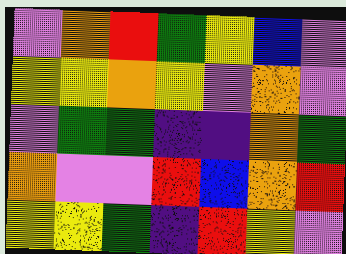[["violet", "orange", "red", "green", "yellow", "blue", "violet"], ["yellow", "yellow", "orange", "yellow", "violet", "orange", "violet"], ["violet", "green", "green", "indigo", "indigo", "orange", "green"], ["orange", "violet", "violet", "red", "blue", "orange", "red"], ["yellow", "yellow", "green", "indigo", "red", "yellow", "violet"]]